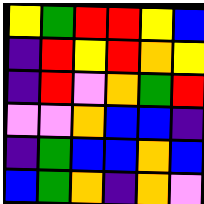[["yellow", "green", "red", "red", "yellow", "blue"], ["indigo", "red", "yellow", "red", "orange", "yellow"], ["indigo", "red", "violet", "orange", "green", "red"], ["violet", "violet", "orange", "blue", "blue", "indigo"], ["indigo", "green", "blue", "blue", "orange", "blue"], ["blue", "green", "orange", "indigo", "orange", "violet"]]